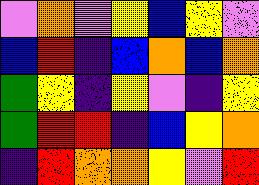[["violet", "orange", "violet", "yellow", "blue", "yellow", "violet"], ["blue", "red", "indigo", "blue", "orange", "blue", "orange"], ["green", "yellow", "indigo", "yellow", "violet", "indigo", "yellow"], ["green", "red", "red", "indigo", "blue", "yellow", "orange"], ["indigo", "red", "orange", "orange", "yellow", "violet", "red"]]